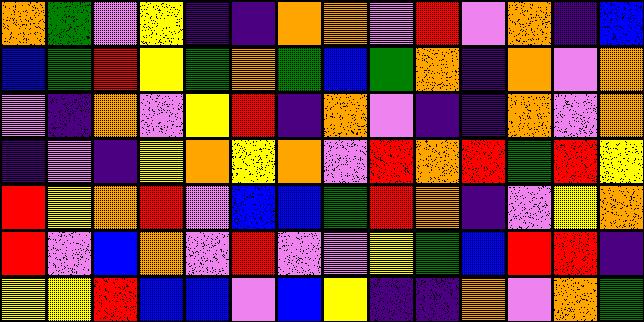[["orange", "green", "violet", "yellow", "indigo", "indigo", "orange", "orange", "violet", "red", "violet", "orange", "indigo", "blue"], ["blue", "green", "red", "yellow", "green", "orange", "green", "blue", "green", "orange", "indigo", "orange", "violet", "orange"], ["violet", "indigo", "orange", "violet", "yellow", "red", "indigo", "orange", "violet", "indigo", "indigo", "orange", "violet", "orange"], ["indigo", "violet", "indigo", "yellow", "orange", "yellow", "orange", "violet", "red", "orange", "red", "green", "red", "yellow"], ["red", "yellow", "orange", "red", "violet", "blue", "blue", "green", "red", "orange", "indigo", "violet", "yellow", "orange"], ["red", "violet", "blue", "orange", "violet", "red", "violet", "violet", "yellow", "green", "blue", "red", "red", "indigo"], ["yellow", "yellow", "red", "blue", "blue", "violet", "blue", "yellow", "indigo", "indigo", "orange", "violet", "orange", "green"]]